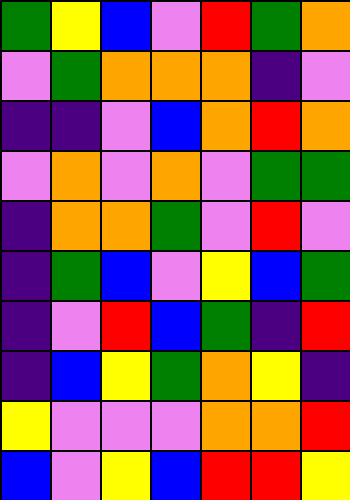[["green", "yellow", "blue", "violet", "red", "green", "orange"], ["violet", "green", "orange", "orange", "orange", "indigo", "violet"], ["indigo", "indigo", "violet", "blue", "orange", "red", "orange"], ["violet", "orange", "violet", "orange", "violet", "green", "green"], ["indigo", "orange", "orange", "green", "violet", "red", "violet"], ["indigo", "green", "blue", "violet", "yellow", "blue", "green"], ["indigo", "violet", "red", "blue", "green", "indigo", "red"], ["indigo", "blue", "yellow", "green", "orange", "yellow", "indigo"], ["yellow", "violet", "violet", "violet", "orange", "orange", "red"], ["blue", "violet", "yellow", "blue", "red", "red", "yellow"]]